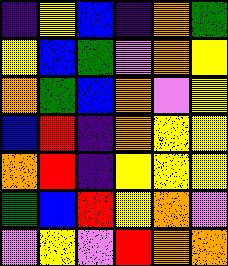[["indigo", "yellow", "blue", "indigo", "orange", "green"], ["yellow", "blue", "green", "violet", "orange", "yellow"], ["orange", "green", "blue", "orange", "violet", "yellow"], ["blue", "red", "indigo", "orange", "yellow", "yellow"], ["orange", "red", "indigo", "yellow", "yellow", "yellow"], ["green", "blue", "red", "yellow", "orange", "violet"], ["violet", "yellow", "violet", "red", "orange", "orange"]]